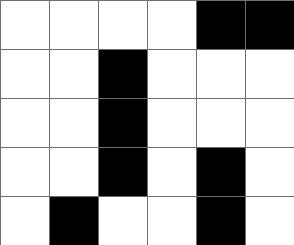[["white", "white", "white", "white", "black", "black"], ["white", "white", "black", "white", "white", "white"], ["white", "white", "black", "white", "white", "white"], ["white", "white", "black", "white", "black", "white"], ["white", "black", "white", "white", "black", "white"]]